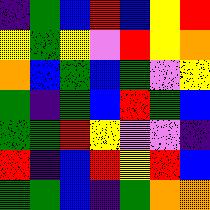[["indigo", "green", "blue", "red", "blue", "yellow", "red"], ["yellow", "green", "yellow", "violet", "red", "yellow", "orange"], ["orange", "blue", "green", "blue", "green", "violet", "yellow"], ["green", "indigo", "green", "blue", "red", "green", "blue"], ["green", "green", "red", "yellow", "violet", "violet", "indigo"], ["red", "indigo", "blue", "red", "yellow", "red", "blue"], ["green", "green", "blue", "indigo", "green", "orange", "orange"]]